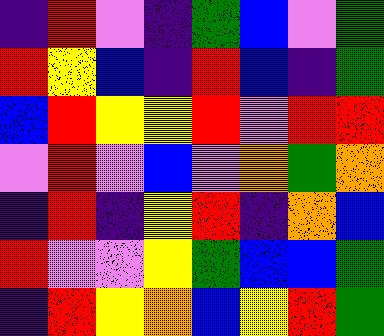[["indigo", "red", "violet", "indigo", "green", "blue", "violet", "green"], ["red", "yellow", "blue", "indigo", "red", "blue", "indigo", "green"], ["blue", "red", "yellow", "yellow", "red", "violet", "red", "red"], ["violet", "red", "violet", "blue", "violet", "orange", "green", "orange"], ["indigo", "red", "indigo", "yellow", "red", "indigo", "orange", "blue"], ["red", "violet", "violet", "yellow", "green", "blue", "blue", "green"], ["indigo", "red", "yellow", "orange", "blue", "yellow", "red", "green"]]